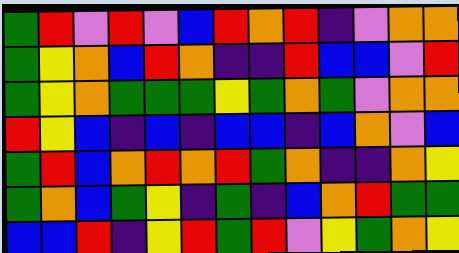[["green", "red", "violet", "red", "violet", "blue", "red", "orange", "red", "indigo", "violet", "orange", "orange"], ["green", "yellow", "orange", "blue", "red", "orange", "indigo", "indigo", "red", "blue", "blue", "violet", "red"], ["green", "yellow", "orange", "green", "green", "green", "yellow", "green", "orange", "green", "violet", "orange", "orange"], ["red", "yellow", "blue", "indigo", "blue", "indigo", "blue", "blue", "indigo", "blue", "orange", "violet", "blue"], ["green", "red", "blue", "orange", "red", "orange", "red", "green", "orange", "indigo", "indigo", "orange", "yellow"], ["green", "orange", "blue", "green", "yellow", "indigo", "green", "indigo", "blue", "orange", "red", "green", "green"], ["blue", "blue", "red", "indigo", "yellow", "red", "green", "red", "violet", "yellow", "green", "orange", "yellow"]]